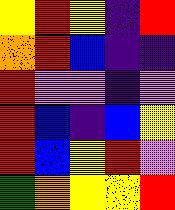[["yellow", "red", "yellow", "indigo", "red"], ["orange", "red", "blue", "indigo", "indigo"], ["red", "violet", "violet", "indigo", "violet"], ["red", "blue", "indigo", "blue", "yellow"], ["red", "blue", "yellow", "red", "violet"], ["green", "orange", "yellow", "yellow", "red"]]